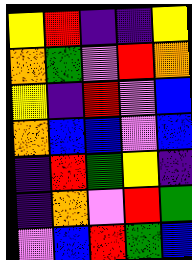[["yellow", "red", "indigo", "indigo", "yellow"], ["orange", "green", "violet", "red", "orange"], ["yellow", "indigo", "red", "violet", "blue"], ["orange", "blue", "blue", "violet", "blue"], ["indigo", "red", "green", "yellow", "indigo"], ["indigo", "orange", "violet", "red", "green"], ["violet", "blue", "red", "green", "blue"]]